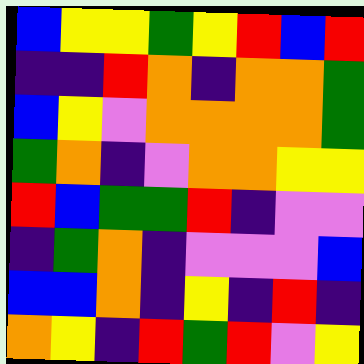[["blue", "yellow", "yellow", "green", "yellow", "red", "blue", "red"], ["indigo", "indigo", "red", "orange", "indigo", "orange", "orange", "green"], ["blue", "yellow", "violet", "orange", "orange", "orange", "orange", "green"], ["green", "orange", "indigo", "violet", "orange", "orange", "yellow", "yellow"], ["red", "blue", "green", "green", "red", "indigo", "violet", "violet"], ["indigo", "green", "orange", "indigo", "violet", "violet", "violet", "blue"], ["blue", "blue", "orange", "indigo", "yellow", "indigo", "red", "indigo"], ["orange", "yellow", "indigo", "red", "green", "red", "violet", "yellow"]]